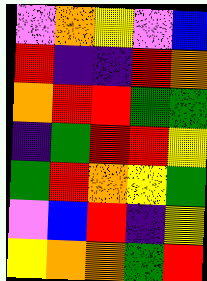[["violet", "orange", "yellow", "violet", "blue"], ["red", "indigo", "indigo", "red", "orange"], ["orange", "red", "red", "green", "green"], ["indigo", "green", "red", "red", "yellow"], ["green", "red", "orange", "yellow", "green"], ["violet", "blue", "red", "indigo", "yellow"], ["yellow", "orange", "orange", "green", "red"]]